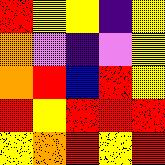[["red", "yellow", "yellow", "indigo", "yellow"], ["orange", "violet", "indigo", "violet", "yellow"], ["orange", "red", "blue", "red", "yellow"], ["red", "yellow", "red", "red", "red"], ["yellow", "orange", "red", "yellow", "red"]]